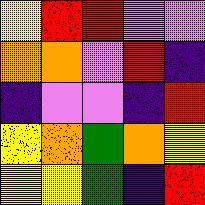[["yellow", "red", "red", "violet", "violet"], ["orange", "orange", "violet", "red", "indigo"], ["indigo", "violet", "violet", "indigo", "red"], ["yellow", "orange", "green", "orange", "yellow"], ["yellow", "yellow", "green", "indigo", "red"]]